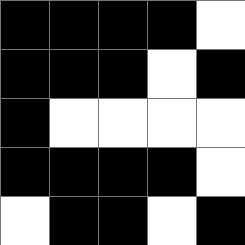[["black", "black", "black", "black", "white"], ["black", "black", "black", "white", "black"], ["black", "white", "white", "white", "white"], ["black", "black", "black", "black", "white"], ["white", "black", "black", "white", "black"]]